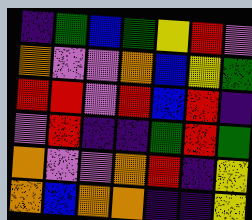[["indigo", "green", "blue", "green", "yellow", "red", "violet"], ["orange", "violet", "violet", "orange", "blue", "yellow", "green"], ["red", "red", "violet", "red", "blue", "red", "indigo"], ["violet", "red", "indigo", "indigo", "green", "red", "green"], ["orange", "violet", "violet", "orange", "red", "indigo", "yellow"], ["orange", "blue", "orange", "orange", "indigo", "indigo", "yellow"]]